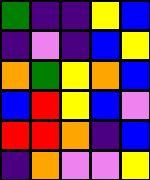[["green", "indigo", "indigo", "yellow", "blue"], ["indigo", "violet", "indigo", "blue", "yellow"], ["orange", "green", "yellow", "orange", "blue"], ["blue", "red", "yellow", "blue", "violet"], ["red", "red", "orange", "indigo", "blue"], ["indigo", "orange", "violet", "violet", "yellow"]]